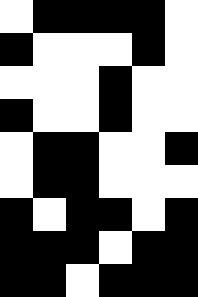[["white", "black", "black", "black", "black", "white"], ["black", "white", "white", "white", "black", "white"], ["white", "white", "white", "black", "white", "white"], ["black", "white", "white", "black", "white", "white"], ["white", "black", "black", "white", "white", "black"], ["white", "black", "black", "white", "white", "white"], ["black", "white", "black", "black", "white", "black"], ["black", "black", "black", "white", "black", "black"], ["black", "black", "white", "black", "black", "black"]]